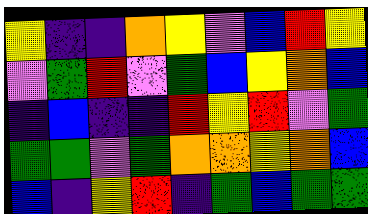[["yellow", "indigo", "indigo", "orange", "yellow", "violet", "blue", "red", "yellow"], ["violet", "green", "red", "violet", "green", "blue", "yellow", "orange", "blue"], ["indigo", "blue", "indigo", "indigo", "red", "yellow", "red", "violet", "green"], ["green", "green", "violet", "green", "orange", "orange", "yellow", "orange", "blue"], ["blue", "indigo", "yellow", "red", "indigo", "green", "blue", "green", "green"]]